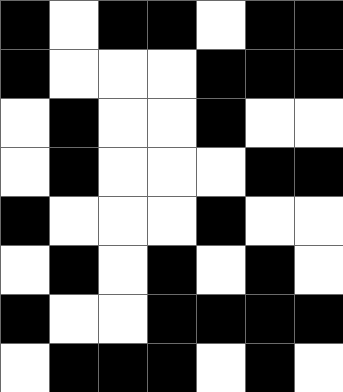[["black", "white", "black", "black", "white", "black", "black"], ["black", "white", "white", "white", "black", "black", "black"], ["white", "black", "white", "white", "black", "white", "white"], ["white", "black", "white", "white", "white", "black", "black"], ["black", "white", "white", "white", "black", "white", "white"], ["white", "black", "white", "black", "white", "black", "white"], ["black", "white", "white", "black", "black", "black", "black"], ["white", "black", "black", "black", "white", "black", "white"]]